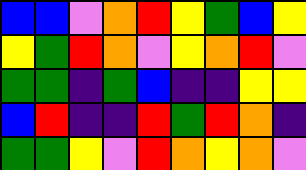[["blue", "blue", "violet", "orange", "red", "yellow", "green", "blue", "yellow"], ["yellow", "green", "red", "orange", "violet", "yellow", "orange", "red", "violet"], ["green", "green", "indigo", "green", "blue", "indigo", "indigo", "yellow", "yellow"], ["blue", "red", "indigo", "indigo", "red", "green", "red", "orange", "indigo"], ["green", "green", "yellow", "violet", "red", "orange", "yellow", "orange", "violet"]]